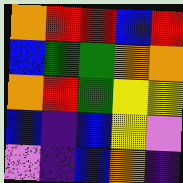[["orange", "red", "red", "blue", "red"], ["blue", "green", "green", "orange", "orange"], ["orange", "red", "green", "yellow", "yellow"], ["blue", "indigo", "blue", "yellow", "violet"], ["violet", "indigo", "blue", "orange", "indigo"]]